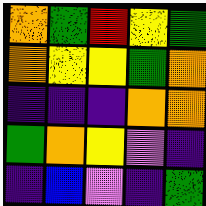[["orange", "green", "red", "yellow", "green"], ["orange", "yellow", "yellow", "green", "orange"], ["indigo", "indigo", "indigo", "orange", "orange"], ["green", "orange", "yellow", "violet", "indigo"], ["indigo", "blue", "violet", "indigo", "green"]]